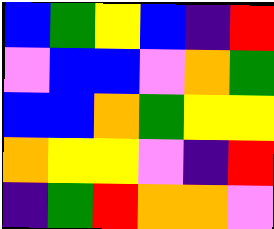[["blue", "green", "yellow", "blue", "indigo", "red"], ["violet", "blue", "blue", "violet", "orange", "green"], ["blue", "blue", "orange", "green", "yellow", "yellow"], ["orange", "yellow", "yellow", "violet", "indigo", "red"], ["indigo", "green", "red", "orange", "orange", "violet"]]